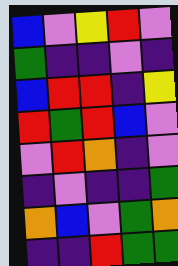[["blue", "violet", "yellow", "red", "violet"], ["green", "indigo", "indigo", "violet", "indigo"], ["blue", "red", "red", "indigo", "yellow"], ["red", "green", "red", "blue", "violet"], ["violet", "red", "orange", "indigo", "violet"], ["indigo", "violet", "indigo", "indigo", "green"], ["orange", "blue", "violet", "green", "orange"], ["indigo", "indigo", "red", "green", "green"]]